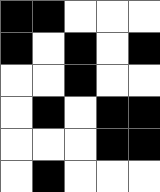[["black", "black", "white", "white", "white"], ["black", "white", "black", "white", "black"], ["white", "white", "black", "white", "white"], ["white", "black", "white", "black", "black"], ["white", "white", "white", "black", "black"], ["white", "black", "white", "white", "white"]]